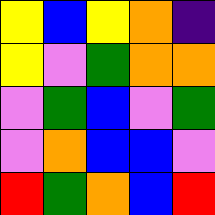[["yellow", "blue", "yellow", "orange", "indigo"], ["yellow", "violet", "green", "orange", "orange"], ["violet", "green", "blue", "violet", "green"], ["violet", "orange", "blue", "blue", "violet"], ["red", "green", "orange", "blue", "red"]]